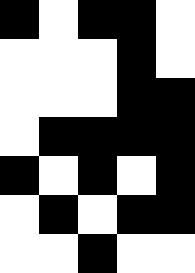[["black", "white", "black", "black", "white"], ["white", "white", "white", "black", "white"], ["white", "white", "white", "black", "black"], ["white", "black", "black", "black", "black"], ["black", "white", "black", "white", "black"], ["white", "black", "white", "black", "black"], ["white", "white", "black", "white", "white"]]